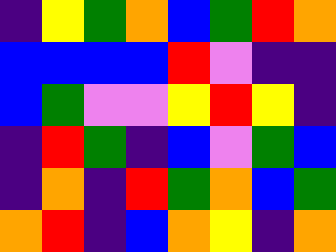[["indigo", "yellow", "green", "orange", "blue", "green", "red", "orange"], ["blue", "blue", "blue", "blue", "red", "violet", "indigo", "indigo"], ["blue", "green", "violet", "violet", "yellow", "red", "yellow", "indigo"], ["indigo", "red", "green", "indigo", "blue", "violet", "green", "blue"], ["indigo", "orange", "indigo", "red", "green", "orange", "blue", "green"], ["orange", "red", "indigo", "blue", "orange", "yellow", "indigo", "orange"]]